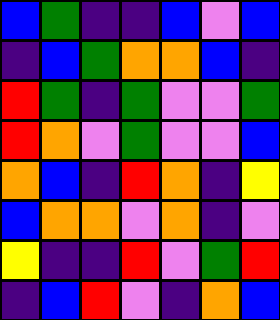[["blue", "green", "indigo", "indigo", "blue", "violet", "blue"], ["indigo", "blue", "green", "orange", "orange", "blue", "indigo"], ["red", "green", "indigo", "green", "violet", "violet", "green"], ["red", "orange", "violet", "green", "violet", "violet", "blue"], ["orange", "blue", "indigo", "red", "orange", "indigo", "yellow"], ["blue", "orange", "orange", "violet", "orange", "indigo", "violet"], ["yellow", "indigo", "indigo", "red", "violet", "green", "red"], ["indigo", "blue", "red", "violet", "indigo", "orange", "blue"]]